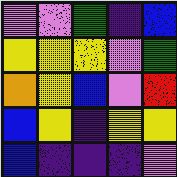[["violet", "violet", "green", "indigo", "blue"], ["yellow", "yellow", "yellow", "violet", "green"], ["orange", "yellow", "blue", "violet", "red"], ["blue", "yellow", "indigo", "yellow", "yellow"], ["blue", "indigo", "indigo", "indigo", "violet"]]